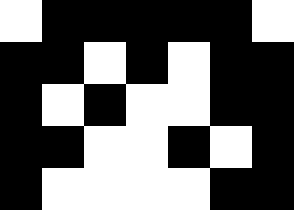[["white", "black", "black", "black", "black", "black", "white"], ["black", "black", "white", "black", "white", "black", "black"], ["black", "white", "black", "white", "white", "black", "black"], ["black", "black", "white", "white", "black", "white", "black"], ["black", "white", "white", "white", "white", "black", "black"]]